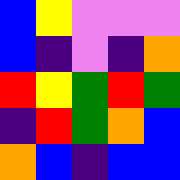[["blue", "yellow", "violet", "violet", "violet"], ["blue", "indigo", "violet", "indigo", "orange"], ["red", "yellow", "green", "red", "green"], ["indigo", "red", "green", "orange", "blue"], ["orange", "blue", "indigo", "blue", "blue"]]